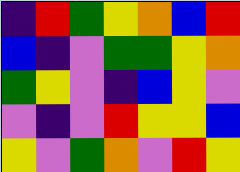[["indigo", "red", "green", "yellow", "orange", "blue", "red"], ["blue", "indigo", "violet", "green", "green", "yellow", "orange"], ["green", "yellow", "violet", "indigo", "blue", "yellow", "violet"], ["violet", "indigo", "violet", "red", "yellow", "yellow", "blue"], ["yellow", "violet", "green", "orange", "violet", "red", "yellow"]]